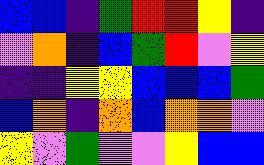[["blue", "blue", "indigo", "green", "red", "red", "yellow", "indigo"], ["violet", "orange", "indigo", "blue", "green", "red", "violet", "yellow"], ["indigo", "indigo", "yellow", "yellow", "blue", "blue", "blue", "green"], ["blue", "orange", "indigo", "orange", "blue", "orange", "orange", "violet"], ["yellow", "violet", "green", "violet", "violet", "yellow", "blue", "blue"]]